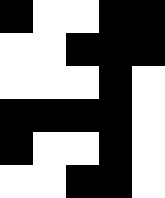[["black", "white", "white", "black", "black"], ["white", "white", "black", "black", "black"], ["white", "white", "white", "black", "white"], ["black", "black", "black", "black", "white"], ["black", "white", "white", "black", "white"], ["white", "white", "black", "black", "white"]]